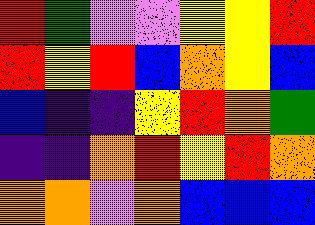[["red", "green", "violet", "violet", "yellow", "yellow", "red"], ["red", "yellow", "red", "blue", "orange", "yellow", "blue"], ["blue", "indigo", "indigo", "yellow", "red", "orange", "green"], ["indigo", "indigo", "orange", "red", "yellow", "red", "orange"], ["orange", "orange", "violet", "orange", "blue", "blue", "blue"]]